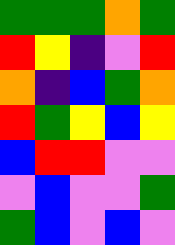[["green", "green", "green", "orange", "green"], ["red", "yellow", "indigo", "violet", "red"], ["orange", "indigo", "blue", "green", "orange"], ["red", "green", "yellow", "blue", "yellow"], ["blue", "red", "red", "violet", "violet"], ["violet", "blue", "violet", "violet", "green"], ["green", "blue", "violet", "blue", "violet"]]